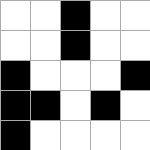[["white", "white", "black", "white", "white"], ["white", "white", "black", "white", "white"], ["black", "white", "white", "white", "black"], ["black", "black", "white", "black", "white"], ["black", "white", "white", "white", "white"]]